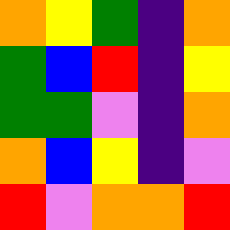[["orange", "yellow", "green", "indigo", "orange"], ["green", "blue", "red", "indigo", "yellow"], ["green", "green", "violet", "indigo", "orange"], ["orange", "blue", "yellow", "indigo", "violet"], ["red", "violet", "orange", "orange", "red"]]